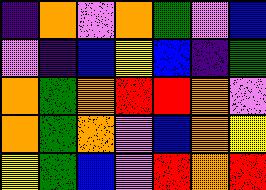[["indigo", "orange", "violet", "orange", "green", "violet", "blue"], ["violet", "indigo", "blue", "yellow", "blue", "indigo", "green"], ["orange", "green", "orange", "red", "red", "orange", "violet"], ["orange", "green", "orange", "violet", "blue", "orange", "yellow"], ["yellow", "green", "blue", "violet", "red", "orange", "red"]]